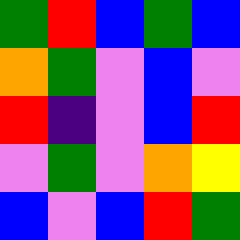[["green", "red", "blue", "green", "blue"], ["orange", "green", "violet", "blue", "violet"], ["red", "indigo", "violet", "blue", "red"], ["violet", "green", "violet", "orange", "yellow"], ["blue", "violet", "blue", "red", "green"]]